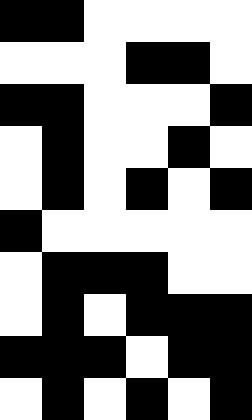[["black", "black", "white", "white", "white", "white"], ["white", "white", "white", "black", "black", "white"], ["black", "black", "white", "white", "white", "black"], ["white", "black", "white", "white", "black", "white"], ["white", "black", "white", "black", "white", "black"], ["black", "white", "white", "white", "white", "white"], ["white", "black", "black", "black", "white", "white"], ["white", "black", "white", "black", "black", "black"], ["black", "black", "black", "white", "black", "black"], ["white", "black", "white", "black", "white", "black"]]